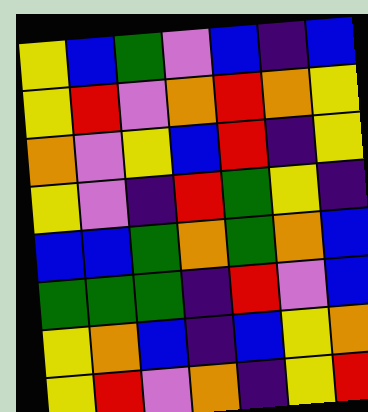[["yellow", "blue", "green", "violet", "blue", "indigo", "blue"], ["yellow", "red", "violet", "orange", "red", "orange", "yellow"], ["orange", "violet", "yellow", "blue", "red", "indigo", "yellow"], ["yellow", "violet", "indigo", "red", "green", "yellow", "indigo"], ["blue", "blue", "green", "orange", "green", "orange", "blue"], ["green", "green", "green", "indigo", "red", "violet", "blue"], ["yellow", "orange", "blue", "indigo", "blue", "yellow", "orange"], ["yellow", "red", "violet", "orange", "indigo", "yellow", "red"]]